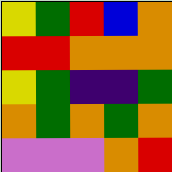[["yellow", "green", "red", "blue", "orange"], ["red", "red", "orange", "orange", "orange"], ["yellow", "green", "indigo", "indigo", "green"], ["orange", "green", "orange", "green", "orange"], ["violet", "violet", "violet", "orange", "red"]]